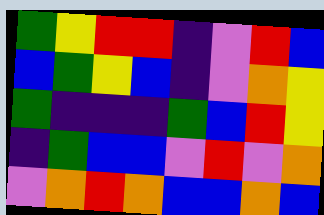[["green", "yellow", "red", "red", "indigo", "violet", "red", "blue"], ["blue", "green", "yellow", "blue", "indigo", "violet", "orange", "yellow"], ["green", "indigo", "indigo", "indigo", "green", "blue", "red", "yellow"], ["indigo", "green", "blue", "blue", "violet", "red", "violet", "orange"], ["violet", "orange", "red", "orange", "blue", "blue", "orange", "blue"]]